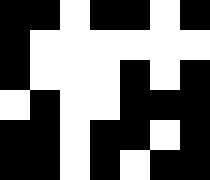[["black", "black", "white", "black", "black", "white", "black"], ["black", "white", "white", "white", "white", "white", "white"], ["black", "white", "white", "white", "black", "white", "black"], ["white", "black", "white", "white", "black", "black", "black"], ["black", "black", "white", "black", "black", "white", "black"], ["black", "black", "white", "black", "white", "black", "black"]]